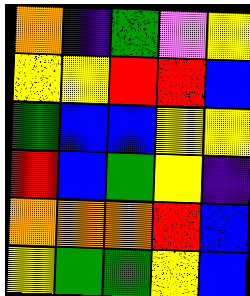[["orange", "indigo", "green", "violet", "yellow"], ["yellow", "yellow", "red", "red", "blue"], ["green", "blue", "blue", "yellow", "yellow"], ["red", "blue", "green", "yellow", "indigo"], ["orange", "orange", "orange", "red", "blue"], ["yellow", "green", "green", "yellow", "blue"]]